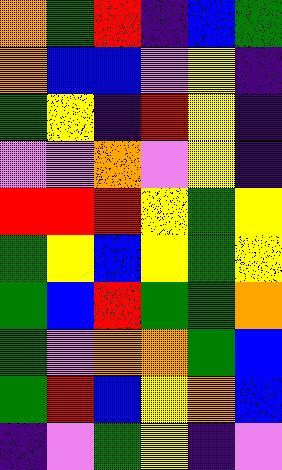[["orange", "green", "red", "indigo", "blue", "green"], ["orange", "blue", "blue", "violet", "yellow", "indigo"], ["green", "yellow", "indigo", "red", "yellow", "indigo"], ["violet", "violet", "orange", "violet", "yellow", "indigo"], ["red", "red", "red", "yellow", "green", "yellow"], ["green", "yellow", "blue", "yellow", "green", "yellow"], ["green", "blue", "red", "green", "green", "orange"], ["green", "violet", "orange", "orange", "green", "blue"], ["green", "red", "blue", "yellow", "orange", "blue"], ["indigo", "violet", "green", "yellow", "indigo", "violet"]]